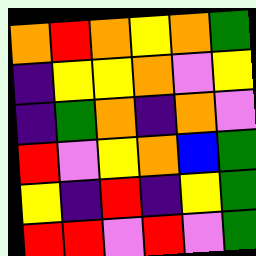[["orange", "red", "orange", "yellow", "orange", "green"], ["indigo", "yellow", "yellow", "orange", "violet", "yellow"], ["indigo", "green", "orange", "indigo", "orange", "violet"], ["red", "violet", "yellow", "orange", "blue", "green"], ["yellow", "indigo", "red", "indigo", "yellow", "green"], ["red", "red", "violet", "red", "violet", "green"]]